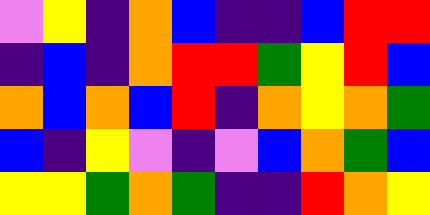[["violet", "yellow", "indigo", "orange", "blue", "indigo", "indigo", "blue", "red", "red"], ["indigo", "blue", "indigo", "orange", "red", "red", "green", "yellow", "red", "blue"], ["orange", "blue", "orange", "blue", "red", "indigo", "orange", "yellow", "orange", "green"], ["blue", "indigo", "yellow", "violet", "indigo", "violet", "blue", "orange", "green", "blue"], ["yellow", "yellow", "green", "orange", "green", "indigo", "indigo", "red", "orange", "yellow"]]